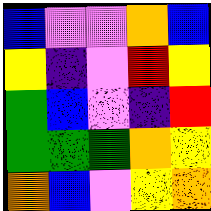[["blue", "violet", "violet", "orange", "blue"], ["yellow", "indigo", "violet", "red", "yellow"], ["green", "blue", "violet", "indigo", "red"], ["green", "green", "green", "orange", "yellow"], ["orange", "blue", "violet", "yellow", "orange"]]